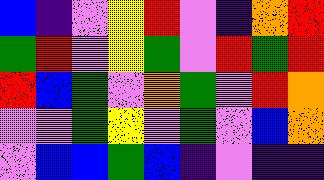[["blue", "indigo", "violet", "yellow", "red", "violet", "indigo", "orange", "red"], ["green", "red", "violet", "yellow", "green", "violet", "red", "green", "red"], ["red", "blue", "green", "violet", "orange", "green", "violet", "red", "orange"], ["violet", "violet", "green", "yellow", "violet", "green", "violet", "blue", "orange"], ["violet", "blue", "blue", "green", "blue", "indigo", "violet", "indigo", "indigo"]]